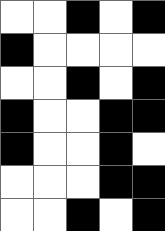[["white", "white", "black", "white", "black"], ["black", "white", "white", "white", "white"], ["white", "white", "black", "white", "black"], ["black", "white", "white", "black", "black"], ["black", "white", "white", "black", "white"], ["white", "white", "white", "black", "black"], ["white", "white", "black", "white", "black"]]